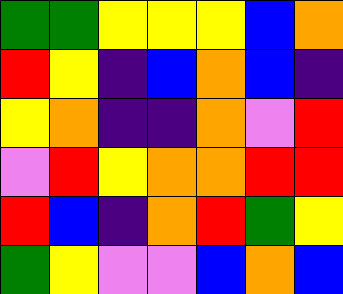[["green", "green", "yellow", "yellow", "yellow", "blue", "orange"], ["red", "yellow", "indigo", "blue", "orange", "blue", "indigo"], ["yellow", "orange", "indigo", "indigo", "orange", "violet", "red"], ["violet", "red", "yellow", "orange", "orange", "red", "red"], ["red", "blue", "indigo", "orange", "red", "green", "yellow"], ["green", "yellow", "violet", "violet", "blue", "orange", "blue"]]